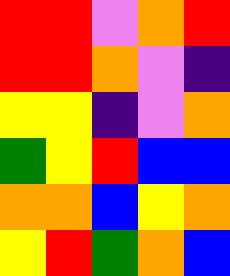[["red", "red", "violet", "orange", "red"], ["red", "red", "orange", "violet", "indigo"], ["yellow", "yellow", "indigo", "violet", "orange"], ["green", "yellow", "red", "blue", "blue"], ["orange", "orange", "blue", "yellow", "orange"], ["yellow", "red", "green", "orange", "blue"]]